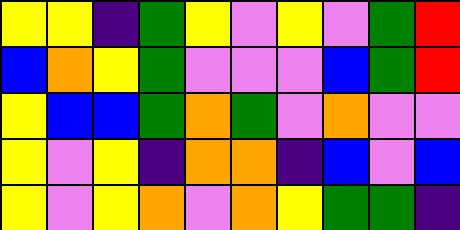[["yellow", "yellow", "indigo", "green", "yellow", "violet", "yellow", "violet", "green", "red"], ["blue", "orange", "yellow", "green", "violet", "violet", "violet", "blue", "green", "red"], ["yellow", "blue", "blue", "green", "orange", "green", "violet", "orange", "violet", "violet"], ["yellow", "violet", "yellow", "indigo", "orange", "orange", "indigo", "blue", "violet", "blue"], ["yellow", "violet", "yellow", "orange", "violet", "orange", "yellow", "green", "green", "indigo"]]